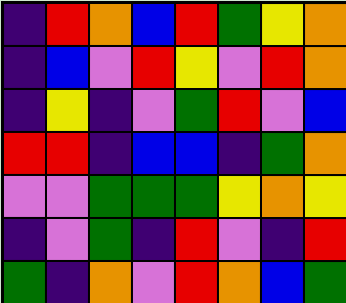[["indigo", "red", "orange", "blue", "red", "green", "yellow", "orange"], ["indigo", "blue", "violet", "red", "yellow", "violet", "red", "orange"], ["indigo", "yellow", "indigo", "violet", "green", "red", "violet", "blue"], ["red", "red", "indigo", "blue", "blue", "indigo", "green", "orange"], ["violet", "violet", "green", "green", "green", "yellow", "orange", "yellow"], ["indigo", "violet", "green", "indigo", "red", "violet", "indigo", "red"], ["green", "indigo", "orange", "violet", "red", "orange", "blue", "green"]]